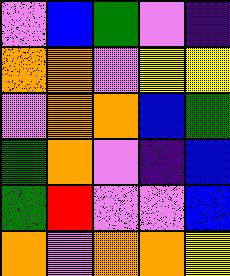[["violet", "blue", "green", "violet", "indigo"], ["orange", "orange", "violet", "yellow", "yellow"], ["violet", "orange", "orange", "blue", "green"], ["green", "orange", "violet", "indigo", "blue"], ["green", "red", "violet", "violet", "blue"], ["orange", "violet", "orange", "orange", "yellow"]]